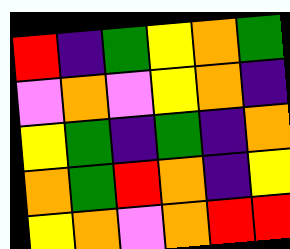[["red", "indigo", "green", "yellow", "orange", "green"], ["violet", "orange", "violet", "yellow", "orange", "indigo"], ["yellow", "green", "indigo", "green", "indigo", "orange"], ["orange", "green", "red", "orange", "indigo", "yellow"], ["yellow", "orange", "violet", "orange", "red", "red"]]